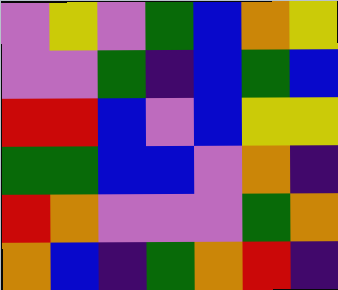[["violet", "yellow", "violet", "green", "blue", "orange", "yellow"], ["violet", "violet", "green", "indigo", "blue", "green", "blue"], ["red", "red", "blue", "violet", "blue", "yellow", "yellow"], ["green", "green", "blue", "blue", "violet", "orange", "indigo"], ["red", "orange", "violet", "violet", "violet", "green", "orange"], ["orange", "blue", "indigo", "green", "orange", "red", "indigo"]]